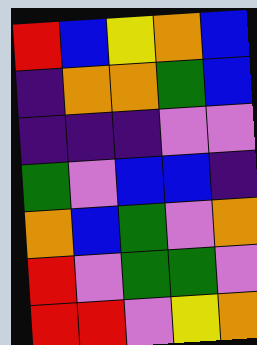[["red", "blue", "yellow", "orange", "blue"], ["indigo", "orange", "orange", "green", "blue"], ["indigo", "indigo", "indigo", "violet", "violet"], ["green", "violet", "blue", "blue", "indigo"], ["orange", "blue", "green", "violet", "orange"], ["red", "violet", "green", "green", "violet"], ["red", "red", "violet", "yellow", "orange"]]